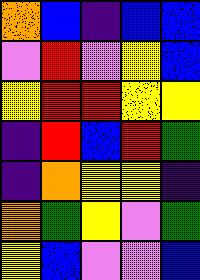[["orange", "blue", "indigo", "blue", "blue"], ["violet", "red", "violet", "yellow", "blue"], ["yellow", "red", "red", "yellow", "yellow"], ["indigo", "red", "blue", "red", "green"], ["indigo", "orange", "yellow", "yellow", "indigo"], ["orange", "green", "yellow", "violet", "green"], ["yellow", "blue", "violet", "violet", "blue"]]